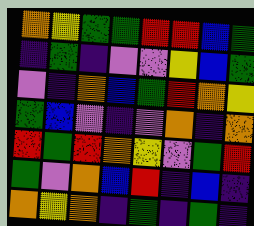[["orange", "yellow", "green", "green", "red", "red", "blue", "green"], ["indigo", "green", "indigo", "violet", "violet", "yellow", "blue", "green"], ["violet", "indigo", "orange", "blue", "green", "red", "orange", "yellow"], ["green", "blue", "violet", "indigo", "violet", "orange", "indigo", "orange"], ["red", "green", "red", "orange", "yellow", "violet", "green", "red"], ["green", "violet", "orange", "blue", "red", "indigo", "blue", "indigo"], ["orange", "yellow", "orange", "indigo", "green", "indigo", "green", "indigo"]]